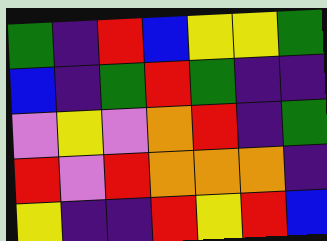[["green", "indigo", "red", "blue", "yellow", "yellow", "green"], ["blue", "indigo", "green", "red", "green", "indigo", "indigo"], ["violet", "yellow", "violet", "orange", "red", "indigo", "green"], ["red", "violet", "red", "orange", "orange", "orange", "indigo"], ["yellow", "indigo", "indigo", "red", "yellow", "red", "blue"]]